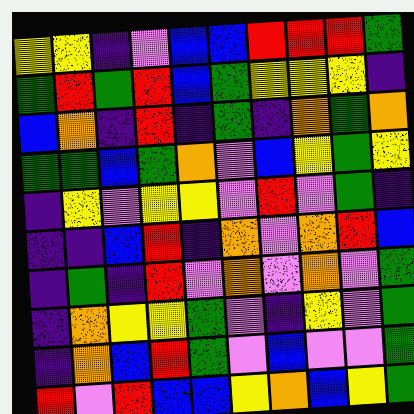[["yellow", "yellow", "indigo", "violet", "blue", "blue", "red", "red", "red", "green"], ["green", "red", "green", "red", "blue", "green", "yellow", "yellow", "yellow", "indigo"], ["blue", "orange", "indigo", "red", "indigo", "green", "indigo", "orange", "green", "orange"], ["green", "green", "blue", "green", "orange", "violet", "blue", "yellow", "green", "yellow"], ["indigo", "yellow", "violet", "yellow", "yellow", "violet", "red", "violet", "green", "indigo"], ["indigo", "indigo", "blue", "red", "indigo", "orange", "violet", "orange", "red", "blue"], ["indigo", "green", "indigo", "red", "violet", "orange", "violet", "orange", "violet", "green"], ["indigo", "orange", "yellow", "yellow", "green", "violet", "indigo", "yellow", "violet", "green"], ["indigo", "orange", "blue", "red", "green", "violet", "blue", "violet", "violet", "green"], ["red", "violet", "red", "blue", "blue", "yellow", "orange", "blue", "yellow", "green"]]